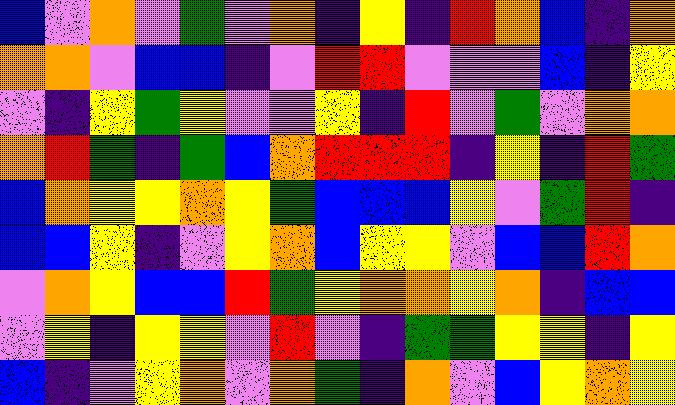[["blue", "violet", "orange", "violet", "green", "violet", "orange", "indigo", "yellow", "indigo", "red", "orange", "blue", "indigo", "orange"], ["orange", "orange", "violet", "blue", "blue", "indigo", "violet", "red", "red", "violet", "violet", "violet", "blue", "indigo", "yellow"], ["violet", "indigo", "yellow", "green", "yellow", "violet", "violet", "yellow", "indigo", "red", "violet", "green", "violet", "orange", "orange"], ["orange", "red", "green", "indigo", "green", "blue", "orange", "red", "red", "red", "indigo", "yellow", "indigo", "red", "green"], ["blue", "orange", "yellow", "yellow", "orange", "yellow", "green", "blue", "blue", "blue", "yellow", "violet", "green", "red", "indigo"], ["blue", "blue", "yellow", "indigo", "violet", "yellow", "orange", "blue", "yellow", "yellow", "violet", "blue", "blue", "red", "orange"], ["violet", "orange", "yellow", "blue", "blue", "red", "green", "yellow", "orange", "orange", "yellow", "orange", "indigo", "blue", "blue"], ["violet", "yellow", "indigo", "yellow", "yellow", "violet", "red", "violet", "indigo", "green", "green", "yellow", "yellow", "indigo", "yellow"], ["blue", "indigo", "violet", "yellow", "orange", "violet", "orange", "green", "indigo", "orange", "violet", "blue", "yellow", "orange", "yellow"]]